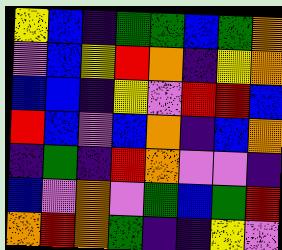[["yellow", "blue", "indigo", "green", "green", "blue", "green", "orange"], ["violet", "blue", "yellow", "red", "orange", "indigo", "yellow", "orange"], ["blue", "blue", "indigo", "yellow", "violet", "red", "red", "blue"], ["red", "blue", "violet", "blue", "orange", "indigo", "blue", "orange"], ["indigo", "green", "indigo", "red", "orange", "violet", "violet", "indigo"], ["blue", "violet", "orange", "violet", "green", "blue", "green", "red"], ["orange", "red", "orange", "green", "indigo", "indigo", "yellow", "violet"]]